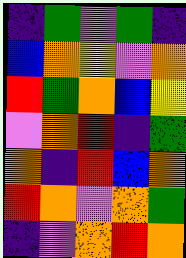[["indigo", "green", "violet", "green", "indigo"], ["blue", "orange", "yellow", "violet", "orange"], ["red", "green", "orange", "blue", "yellow"], ["violet", "orange", "red", "indigo", "green"], ["orange", "indigo", "red", "blue", "orange"], ["red", "orange", "violet", "orange", "green"], ["indigo", "violet", "orange", "red", "orange"]]